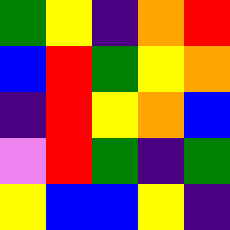[["green", "yellow", "indigo", "orange", "red"], ["blue", "red", "green", "yellow", "orange"], ["indigo", "red", "yellow", "orange", "blue"], ["violet", "red", "green", "indigo", "green"], ["yellow", "blue", "blue", "yellow", "indigo"]]